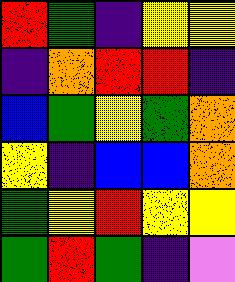[["red", "green", "indigo", "yellow", "yellow"], ["indigo", "orange", "red", "red", "indigo"], ["blue", "green", "yellow", "green", "orange"], ["yellow", "indigo", "blue", "blue", "orange"], ["green", "yellow", "red", "yellow", "yellow"], ["green", "red", "green", "indigo", "violet"]]